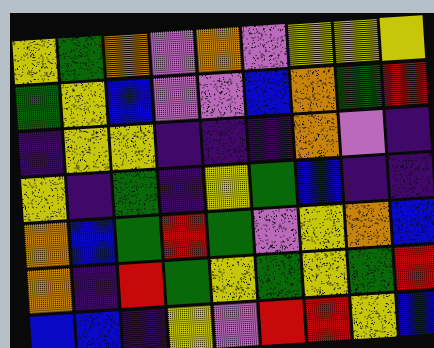[["yellow", "green", "orange", "violet", "orange", "violet", "yellow", "yellow", "yellow"], ["green", "yellow", "blue", "violet", "violet", "blue", "orange", "green", "red"], ["indigo", "yellow", "yellow", "indigo", "indigo", "indigo", "orange", "violet", "indigo"], ["yellow", "indigo", "green", "indigo", "yellow", "green", "blue", "indigo", "indigo"], ["orange", "blue", "green", "red", "green", "violet", "yellow", "orange", "blue"], ["orange", "indigo", "red", "green", "yellow", "green", "yellow", "green", "red"], ["blue", "blue", "indigo", "yellow", "violet", "red", "red", "yellow", "blue"]]